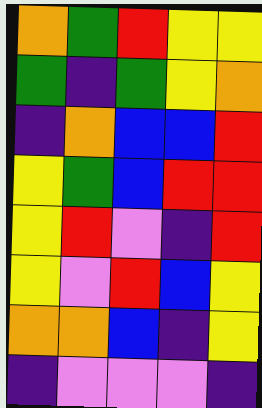[["orange", "green", "red", "yellow", "yellow"], ["green", "indigo", "green", "yellow", "orange"], ["indigo", "orange", "blue", "blue", "red"], ["yellow", "green", "blue", "red", "red"], ["yellow", "red", "violet", "indigo", "red"], ["yellow", "violet", "red", "blue", "yellow"], ["orange", "orange", "blue", "indigo", "yellow"], ["indigo", "violet", "violet", "violet", "indigo"]]